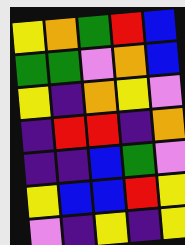[["yellow", "orange", "green", "red", "blue"], ["green", "green", "violet", "orange", "blue"], ["yellow", "indigo", "orange", "yellow", "violet"], ["indigo", "red", "red", "indigo", "orange"], ["indigo", "indigo", "blue", "green", "violet"], ["yellow", "blue", "blue", "red", "yellow"], ["violet", "indigo", "yellow", "indigo", "yellow"]]